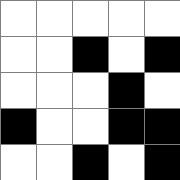[["white", "white", "white", "white", "white"], ["white", "white", "black", "white", "black"], ["white", "white", "white", "black", "white"], ["black", "white", "white", "black", "black"], ["white", "white", "black", "white", "black"]]